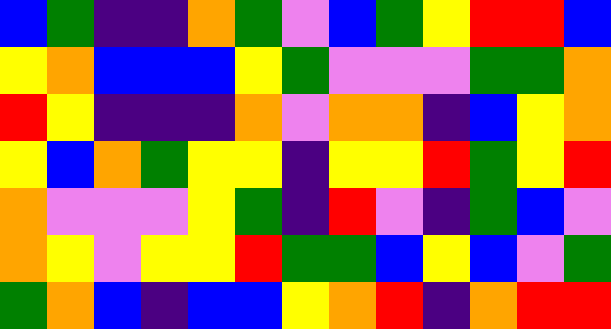[["blue", "green", "indigo", "indigo", "orange", "green", "violet", "blue", "green", "yellow", "red", "red", "blue"], ["yellow", "orange", "blue", "blue", "blue", "yellow", "green", "violet", "violet", "violet", "green", "green", "orange"], ["red", "yellow", "indigo", "indigo", "indigo", "orange", "violet", "orange", "orange", "indigo", "blue", "yellow", "orange"], ["yellow", "blue", "orange", "green", "yellow", "yellow", "indigo", "yellow", "yellow", "red", "green", "yellow", "red"], ["orange", "violet", "violet", "violet", "yellow", "green", "indigo", "red", "violet", "indigo", "green", "blue", "violet"], ["orange", "yellow", "violet", "yellow", "yellow", "red", "green", "green", "blue", "yellow", "blue", "violet", "green"], ["green", "orange", "blue", "indigo", "blue", "blue", "yellow", "orange", "red", "indigo", "orange", "red", "red"]]